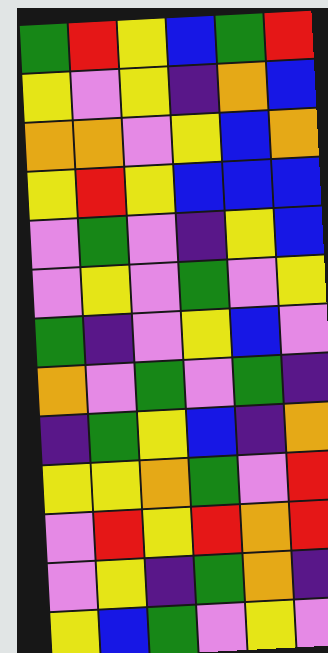[["green", "red", "yellow", "blue", "green", "red"], ["yellow", "violet", "yellow", "indigo", "orange", "blue"], ["orange", "orange", "violet", "yellow", "blue", "orange"], ["yellow", "red", "yellow", "blue", "blue", "blue"], ["violet", "green", "violet", "indigo", "yellow", "blue"], ["violet", "yellow", "violet", "green", "violet", "yellow"], ["green", "indigo", "violet", "yellow", "blue", "violet"], ["orange", "violet", "green", "violet", "green", "indigo"], ["indigo", "green", "yellow", "blue", "indigo", "orange"], ["yellow", "yellow", "orange", "green", "violet", "red"], ["violet", "red", "yellow", "red", "orange", "red"], ["violet", "yellow", "indigo", "green", "orange", "indigo"], ["yellow", "blue", "green", "violet", "yellow", "violet"]]